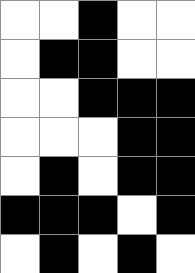[["white", "white", "black", "white", "white"], ["white", "black", "black", "white", "white"], ["white", "white", "black", "black", "black"], ["white", "white", "white", "black", "black"], ["white", "black", "white", "black", "black"], ["black", "black", "black", "white", "black"], ["white", "black", "white", "black", "white"]]